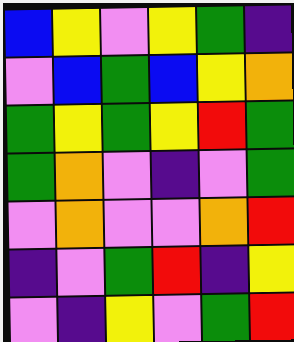[["blue", "yellow", "violet", "yellow", "green", "indigo"], ["violet", "blue", "green", "blue", "yellow", "orange"], ["green", "yellow", "green", "yellow", "red", "green"], ["green", "orange", "violet", "indigo", "violet", "green"], ["violet", "orange", "violet", "violet", "orange", "red"], ["indigo", "violet", "green", "red", "indigo", "yellow"], ["violet", "indigo", "yellow", "violet", "green", "red"]]